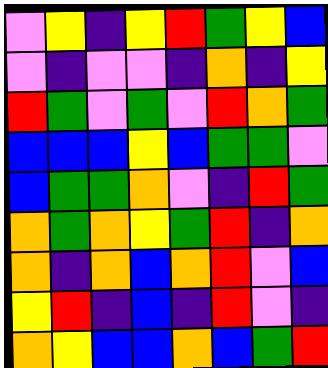[["violet", "yellow", "indigo", "yellow", "red", "green", "yellow", "blue"], ["violet", "indigo", "violet", "violet", "indigo", "orange", "indigo", "yellow"], ["red", "green", "violet", "green", "violet", "red", "orange", "green"], ["blue", "blue", "blue", "yellow", "blue", "green", "green", "violet"], ["blue", "green", "green", "orange", "violet", "indigo", "red", "green"], ["orange", "green", "orange", "yellow", "green", "red", "indigo", "orange"], ["orange", "indigo", "orange", "blue", "orange", "red", "violet", "blue"], ["yellow", "red", "indigo", "blue", "indigo", "red", "violet", "indigo"], ["orange", "yellow", "blue", "blue", "orange", "blue", "green", "red"]]